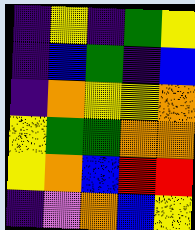[["indigo", "yellow", "indigo", "green", "yellow"], ["indigo", "blue", "green", "indigo", "blue"], ["indigo", "orange", "yellow", "yellow", "orange"], ["yellow", "green", "green", "orange", "orange"], ["yellow", "orange", "blue", "red", "red"], ["indigo", "violet", "orange", "blue", "yellow"]]